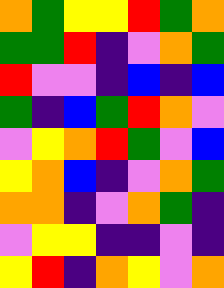[["orange", "green", "yellow", "yellow", "red", "green", "orange"], ["green", "green", "red", "indigo", "violet", "orange", "green"], ["red", "violet", "violet", "indigo", "blue", "indigo", "blue"], ["green", "indigo", "blue", "green", "red", "orange", "violet"], ["violet", "yellow", "orange", "red", "green", "violet", "blue"], ["yellow", "orange", "blue", "indigo", "violet", "orange", "green"], ["orange", "orange", "indigo", "violet", "orange", "green", "indigo"], ["violet", "yellow", "yellow", "indigo", "indigo", "violet", "indigo"], ["yellow", "red", "indigo", "orange", "yellow", "violet", "orange"]]